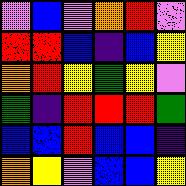[["violet", "blue", "violet", "orange", "red", "violet"], ["red", "red", "blue", "indigo", "blue", "yellow"], ["orange", "red", "yellow", "green", "yellow", "violet"], ["green", "indigo", "red", "red", "red", "green"], ["blue", "blue", "red", "blue", "blue", "indigo"], ["orange", "yellow", "violet", "blue", "blue", "yellow"]]